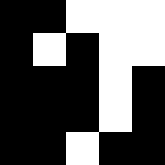[["black", "black", "white", "white", "white"], ["black", "white", "black", "white", "white"], ["black", "black", "black", "white", "black"], ["black", "black", "black", "white", "black"], ["black", "black", "white", "black", "black"]]